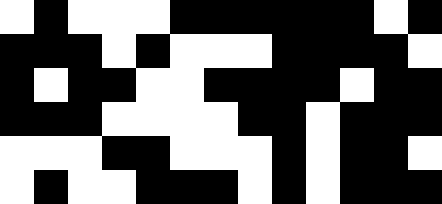[["white", "black", "white", "white", "white", "black", "black", "black", "black", "black", "black", "white", "black"], ["black", "black", "black", "white", "black", "white", "white", "white", "black", "black", "black", "black", "white"], ["black", "white", "black", "black", "white", "white", "black", "black", "black", "black", "white", "black", "black"], ["black", "black", "black", "white", "white", "white", "white", "black", "black", "white", "black", "black", "black"], ["white", "white", "white", "black", "black", "white", "white", "white", "black", "white", "black", "black", "white"], ["white", "black", "white", "white", "black", "black", "black", "white", "black", "white", "black", "black", "black"]]